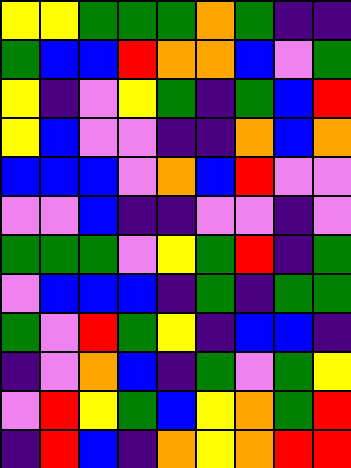[["yellow", "yellow", "green", "green", "green", "orange", "green", "indigo", "indigo"], ["green", "blue", "blue", "red", "orange", "orange", "blue", "violet", "green"], ["yellow", "indigo", "violet", "yellow", "green", "indigo", "green", "blue", "red"], ["yellow", "blue", "violet", "violet", "indigo", "indigo", "orange", "blue", "orange"], ["blue", "blue", "blue", "violet", "orange", "blue", "red", "violet", "violet"], ["violet", "violet", "blue", "indigo", "indigo", "violet", "violet", "indigo", "violet"], ["green", "green", "green", "violet", "yellow", "green", "red", "indigo", "green"], ["violet", "blue", "blue", "blue", "indigo", "green", "indigo", "green", "green"], ["green", "violet", "red", "green", "yellow", "indigo", "blue", "blue", "indigo"], ["indigo", "violet", "orange", "blue", "indigo", "green", "violet", "green", "yellow"], ["violet", "red", "yellow", "green", "blue", "yellow", "orange", "green", "red"], ["indigo", "red", "blue", "indigo", "orange", "yellow", "orange", "red", "red"]]